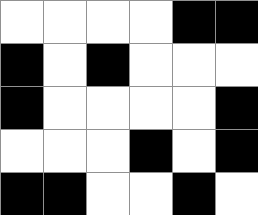[["white", "white", "white", "white", "black", "black"], ["black", "white", "black", "white", "white", "white"], ["black", "white", "white", "white", "white", "black"], ["white", "white", "white", "black", "white", "black"], ["black", "black", "white", "white", "black", "white"]]